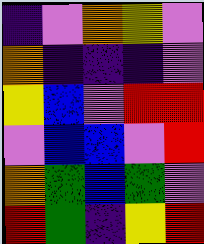[["indigo", "violet", "orange", "yellow", "violet"], ["orange", "indigo", "indigo", "indigo", "violet"], ["yellow", "blue", "violet", "red", "red"], ["violet", "blue", "blue", "violet", "red"], ["orange", "green", "blue", "green", "violet"], ["red", "green", "indigo", "yellow", "red"]]